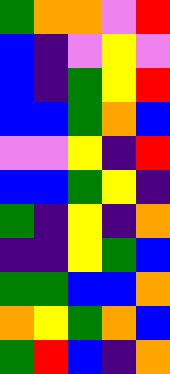[["green", "orange", "orange", "violet", "red"], ["blue", "indigo", "violet", "yellow", "violet"], ["blue", "indigo", "green", "yellow", "red"], ["blue", "blue", "green", "orange", "blue"], ["violet", "violet", "yellow", "indigo", "red"], ["blue", "blue", "green", "yellow", "indigo"], ["green", "indigo", "yellow", "indigo", "orange"], ["indigo", "indigo", "yellow", "green", "blue"], ["green", "green", "blue", "blue", "orange"], ["orange", "yellow", "green", "orange", "blue"], ["green", "red", "blue", "indigo", "orange"]]